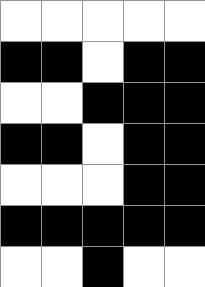[["white", "white", "white", "white", "white"], ["black", "black", "white", "black", "black"], ["white", "white", "black", "black", "black"], ["black", "black", "white", "black", "black"], ["white", "white", "white", "black", "black"], ["black", "black", "black", "black", "black"], ["white", "white", "black", "white", "white"]]